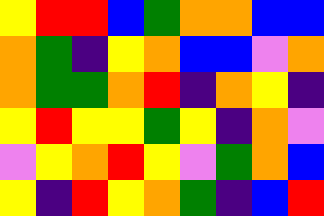[["yellow", "red", "red", "blue", "green", "orange", "orange", "blue", "blue"], ["orange", "green", "indigo", "yellow", "orange", "blue", "blue", "violet", "orange"], ["orange", "green", "green", "orange", "red", "indigo", "orange", "yellow", "indigo"], ["yellow", "red", "yellow", "yellow", "green", "yellow", "indigo", "orange", "violet"], ["violet", "yellow", "orange", "red", "yellow", "violet", "green", "orange", "blue"], ["yellow", "indigo", "red", "yellow", "orange", "green", "indigo", "blue", "red"]]